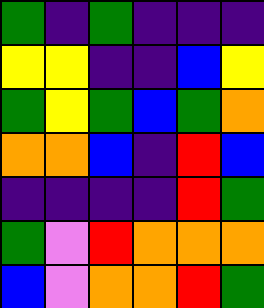[["green", "indigo", "green", "indigo", "indigo", "indigo"], ["yellow", "yellow", "indigo", "indigo", "blue", "yellow"], ["green", "yellow", "green", "blue", "green", "orange"], ["orange", "orange", "blue", "indigo", "red", "blue"], ["indigo", "indigo", "indigo", "indigo", "red", "green"], ["green", "violet", "red", "orange", "orange", "orange"], ["blue", "violet", "orange", "orange", "red", "green"]]